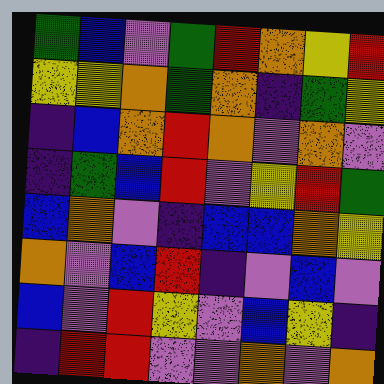[["green", "blue", "violet", "green", "red", "orange", "yellow", "red"], ["yellow", "yellow", "orange", "green", "orange", "indigo", "green", "yellow"], ["indigo", "blue", "orange", "red", "orange", "violet", "orange", "violet"], ["indigo", "green", "blue", "red", "violet", "yellow", "red", "green"], ["blue", "orange", "violet", "indigo", "blue", "blue", "orange", "yellow"], ["orange", "violet", "blue", "red", "indigo", "violet", "blue", "violet"], ["blue", "violet", "red", "yellow", "violet", "blue", "yellow", "indigo"], ["indigo", "red", "red", "violet", "violet", "orange", "violet", "orange"]]